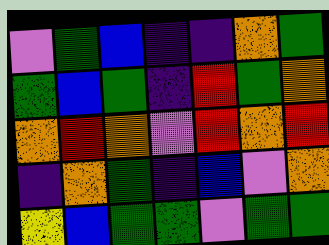[["violet", "green", "blue", "indigo", "indigo", "orange", "green"], ["green", "blue", "green", "indigo", "red", "green", "orange"], ["orange", "red", "orange", "violet", "red", "orange", "red"], ["indigo", "orange", "green", "indigo", "blue", "violet", "orange"], ["yellow", "blue", "green", "green", "violet", "green", "green"]]